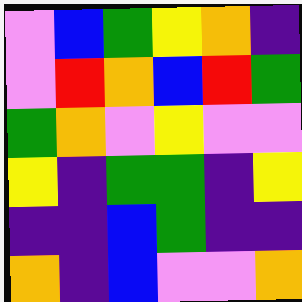[["violet", "blue", "green", "yellow", "orange", "indigo"], ["violet", "red", "orange", "blue", "red", "green"], ["green", "orange", "violet", "yellow", "violet", "violet"], ["yellow", "indigo", "green", "green", "indigo", "yellow"], ["indigo", "indigo", "blue", "green", "indigo", "indigo"], ["orange", "indigo", "blue", "violet", "violet", "orange"]]